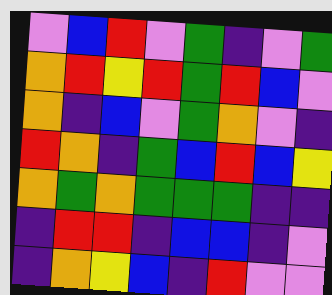[["violet", "blue", "red", "violet", "green", "indigo", "violet", "green"], ["orange", "red", "yellow", "red", "green", "red", "blue", "violet"], ["orange", "indigo", "blue", "violet", "green", "orange", "violet", "indigo"], ["red", "orange", "indigo", "green", "blue", "red", "blue", "yellow"], ["orange", "green", "orange", "green", "green", "green", "indigo", "indigo"], ["indigo", "red", "red", "indigo", "blue", "blue", "indigo", "violet"], ["indigo", "orange", "yellow", "blue", "indigo", "red", "violet", "violet"]]